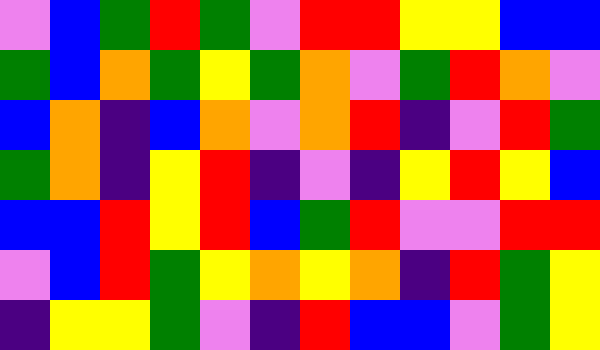[["violet", "blue", "green", "red", "green", "violet", "red", "red", "yellow", "yellow", "blue", "blue"], ["green", "blue", "orange", "green", "yellow", "green", "orange", "violet", "green", "red", "orange", "violet"], ["blue", "orange", "indigo", "blue", "orange", "violet", "orange", "red", "indigo", "violet", "red", "green"], ["green", "orange", "indigo", "yellow", "red", "indigo", "violet", "indigo", "yellow", "red", "yellow", "blue"], ["blue", "blue", "red", "yellow", "red", "blue", "green", "red", "violet", "violet", "red", "red"], ["violet", "blue", "red", "green", "yellow", "orange", "yellow", "orange", "indigo", "red", "green", "yellow"], ["indigo", "yellow", "yellow", "green", "violet", "indigo", "red", "blue", "blue", "violet", "green", "yellow"]]